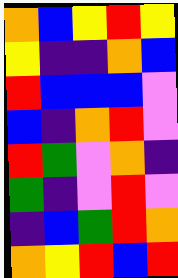[["orange", "blue", "yellow", "red", "yellow"], ["yellow", "indigo", "indigo", "orange", "blue"], ["red", "blue", "blue", "blue", "violet"], ["blue", "indigo", "orange", "red", "violet"], ["red", "green", "violet", "orange", "indigo"], ["green", "indigo", "violet", "red", "violet"], ["indigo", "blue", "green", "red", "orange"], ["orange", "yellow", "red", "blue", "red"]]